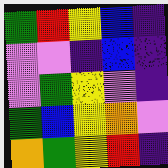[["green", "red", "yellow", "blue", "indigo"], ["violet", "violet", "indigo", "blue", "indigo"], ["violet", "green", "yellow", "violet", "indigo"], ["green", "blue", "yellow", "orange", "violet"], ["orange", "green", "yellow", "red", "indigo"]]